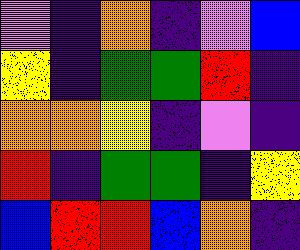[["violet", "indigo", "orange", "indigo", "violet", "blue"], ["yellow", "indigo", "green", "green", "red", "indigo"], ["orange", "orange", "yellow", "indigo", "violet", "indigo"], ["red", "indigo", "green", "green", "indigo", "yellow"], ["blue", "red", "red", "blue", "orange", "indigo"]]